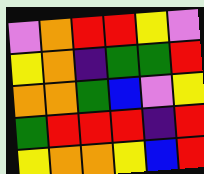[["violet", "orange", "red", "red", "yellow", "violet"], ["yellow", "orange", "indigo", "green", "green", "red"], ["orange", "orange", "green", "blue", "violet", "yellow"], ["green", "red", "red", "red", "indigo", "red"], ["yellow", "orange", "orange", "yellow", "blue", "red"]]